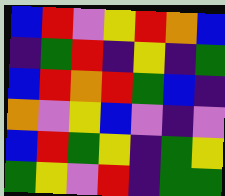[["blue", "red", "violet", "yellow", "red", "orange", "blue"], ["indigo", "green", "red", "indigo", "yellow", "indigo", "green"], ["blue", "red", "orange", "red", "green", "blue", "indigo"], ["orange", "violet", "yellow", "blue", "violet", "indigo", "violet"], ["blue", "red", "green", "yellow", "indigo", "green", "yellow"], ["green", "yellow", "violet", "red", "indigo", "green", "green"]]